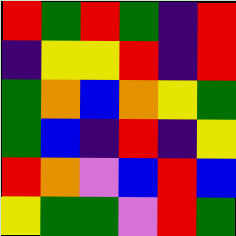[["red", "green", "red", "green", "indigo", "red"], ["indigo", "yellow", "yellow", "red", "indigo", "red"], ["green", "orange", "blue", "orange", "yellow", "green"], ["green", "blue", "indigo", "red", "indigo", "yellow"], ["red", "orange", "violet", "blue", "red", "blue"], ["yellow", "green", "green", "violet", "red", "green"]]